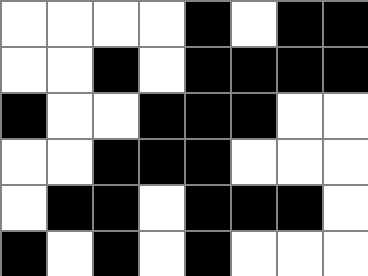[["white", "white", "white", "white", "black", "white", "black", "black"], ["white", "white", "black", "white", "black", "black", "black", "black"], ["black", "white", "white", "black", "black", "black", "white", "white"], ["white", "white", "black", "black", "black", "white", "white", "white"], ["white", "black", "black", "white", "black", "black", "black", "white"], ["black", "white", "black", "white", "black", "white", "white", "white"]]